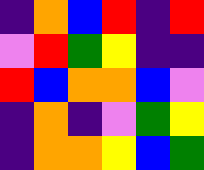[["indigo", "orange", "blue", "red", "indigo", "red"], ["violet", "red", "green", "yellow", "indigo", "indigo"], ["red", "blue", "orange", "orange", "blue", "violet"], ["indigo", "orange", "indigo", "violet", "green", "yellow"], ["indigo", "orange", "orange", "yellow", "blue", "green"]]